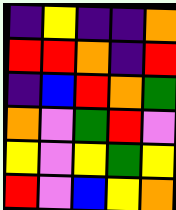[["indigo", "yellow", "indigo", "indigo", "orange"], ["red", "red", "orange", "indigo", "red"], ["indigo", "blue", "red", "orange", "green"], ["orange", "violet", "green", "red", "violet"], ["yellow", "violet", "yellow", "green", "yellow"], ["red", "violet", "blue", "yellow", "orange"]]